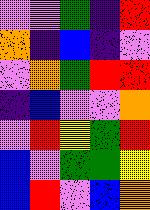[["violet", "violet", "green", "indigo", "red"], ["orange", "indigo", "blue", "indigo", "violet"], ["violet", "orange", "green", "red", "red"], ["indigo", "blue", "violet", "violet", "orange"], ["violet", "red", "yellow", "green", "red"], ["blue", "violet", "green", "green", "yellow"], ["blue", "red", "violet", "blue", "orange"]]